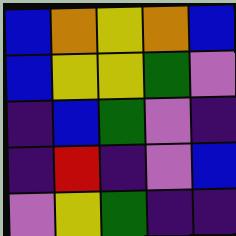[["blue", "orange", "yellow", "orange", "blue"], ["blue", "yellow", "yellow", "green", "violet"], ["indigo", "blue", "green", "violet", "indigo"], ["indigo", "red", "indigo", "violet", "blue"], ["violet", "yellow", "green", "indigo", "indigo"]]